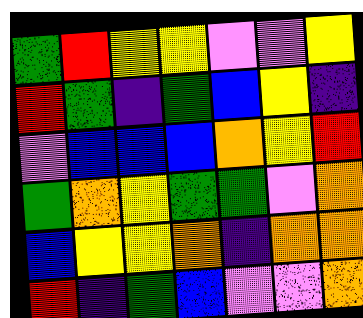[["green", "red", "yellow", "yellow", "violet", "violet", "yellow"], ["red", "green", "indigo", "green", "blue", "yellow", "indigo"], ["violet", "blue", "blue", "blue", "orange", "yellow", "red"], ["green", "orange", "yellow", "green", "green", "violet", "orange"], ["blue", "yellow", "yellow", "orange", "indigo", "orange", "orange"], ["red", "indigo", "green", "blue", "violet", "violet", "orange"]]